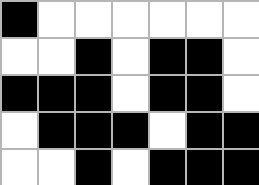[["black", "white", "white", "white", "white", "white", "white"], ["white", "white", "black", "white", "black", "black", "white"], ["black", "black", "black", "white", "black", "black", "white"], ["white", "black", "black", "black", "white", "black", "black"], ["white", "white", "black", "white", "black", "black", "black"]]